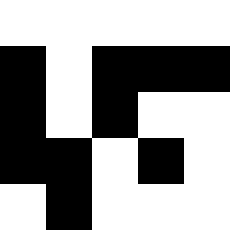[["white", "white", "white", "white", "white"], ["black", "white", "black", "black", "black"], ["black", "white", "black", "white", "white"], ["black", "black", "white", "black", "white"], ["white", "black", "white", "white", "white"]]